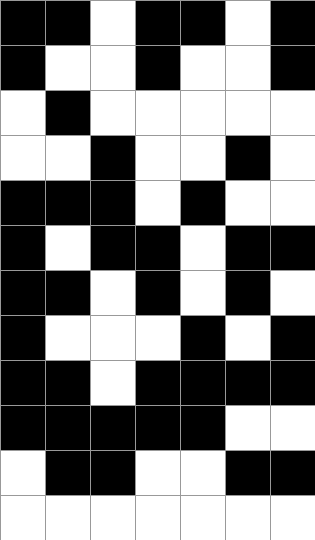[["black", "black", "white", "black", "black", "white", "black"], ["black", "white", "white", "black", "white", "white", "black"], ["white", "black", "white", "white", "white", "white", "white"], ["white", "white", "black", "white", "white", "black", "white"], ["black", "black", "black", "white", "black", "white", "white"], ["black", "white", "black", "black", "white", "black", "black"], ["black", "black", "white", "black", "white", "black", "white"], ["black", "white", "white", "white", "black", "white", "black"], ["black", "black", "white", "black", "black", "black", "black"], ["black", "black", "black", "black", "black", "white", "white"], ["white", "black", "black", "white", "white", "black", "black"], ["white", "white", "white", "white", "white", "white", "white"]]